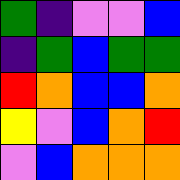[["green", "indigo", "violet", "violet", "blue"], ["indigo", "green", "blue", "green", "green"], ["red", "orange", "blue", "blue", "orange"], ["yellow", "violet", "blue", "orange", "red"], ["violet", "blue", "orange", "orange", "orange"]]